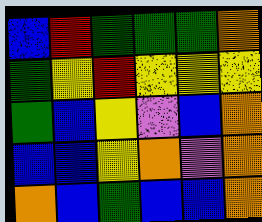[["blue", "red", "green", "green", "green", "orange"], ["green", "yellow", "red", "yellow", "yellow", "yellow"], ["green", "blue", "yellow", "violet", "blue", "orange"], ["blue", "blue", "yellow", "orange", "violet", "orange"], ["orange", "blue", "green", "blue", "blue", "orange"]]